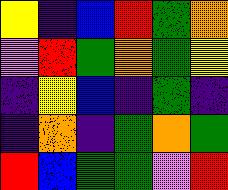[["yellow", "indigo", "blue", "red", "green", "orange"], ["violet", "red", "green", "orange", "green", "yellow"], ["indigo", "yellow", "blue", "indigo", "green", "indigo"], ["indigo", "orange", "indigo", "green", "orange", "green"], ["red", "blue", "green", "green", "violet", "red"]]